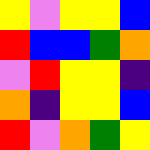[["yellow", "violet", "yellow", "yellow", "blue"], ["red", "blue", "blue", "green", "orange"], ["violet", "red", "yellow", "yellow", "indigo"], ["orange", "indigo", "yellow", "yellow", "blue"], ["red", "violet", "orange", "green", "yellow"]]